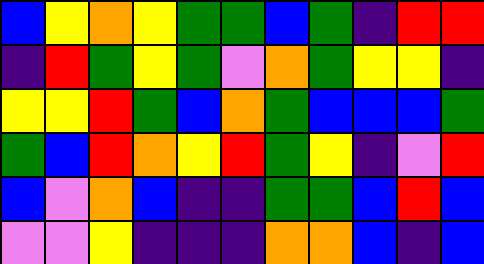[["blue", "yellow", "orange", "yellow", "green", "green", "blue", "green", "indigo", "red", "red"], ["indigo", "red", "green", "yellow", "green", "violet", "orange", "green", "yellow", "yellow", "indigo"], ["yellow", "yellow", "red", "green", "blue", "orange", "green", "blue", "blue", "blue", "green"], ["green", "blue", "red", "orange", "yellow", "red", "green", "yellow", "indigo", "violet", "red"], ["blue", "violet", "orange", "blue", "indigo", "indigo", "green", "green", "blue", "red", "blue"], ["violet", "violet", "yellow", "indigo", "indigo", "indigo", "orange", "orange", "blue", "indigo", "blue"]]